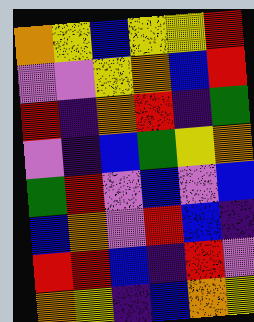[["orange", "yellow", "blue", "yellow", "yellow", "red"], ["violet", "violet", "yellow", "orange", "blue", "red"], ["red", "indigo", "orange", "red", "indigo", "green"], ["violet", "indigo", "blue", "green", "yellow", "orange"], ["green", "red", "violet", "blue", "violet", "blue"], ["blue", "orange", "violet", "red", "blue", "indigo"], ["red", "red", "blue", "indigo", "red", "violet"], ["orange", "yellow", "indigo", "blue", "orange", "yellow"]]